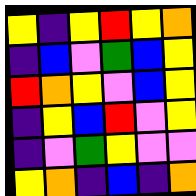[["yellow", "indigo", "yellow", "red", "yellow", "orange"], ["indigo", "blue", "violet", "green", "blue", "yellow"], ["red", "orange", "yellow", "violet", "blue", "yellow"], ["indigo", "yellow", "blue", "red", "violet", "yellow"], ["indigo", "violet", "green", "yellow", "violet", "violet"], ["yellow", "orange", "indigo", "blue", "indigo", "orange"]]